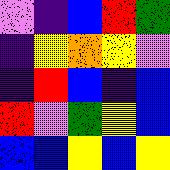[["violet", "indigo", "blue", "red", "green"], ["indigo", "yellow", "orange", "yellow", "violet"], ["indigo", "red", "blue", "indigo", "blue"], ["red", "violet", "green", "yellow", "blue"], ["blue", "blue", "yellow", "blue", "yellow"]]